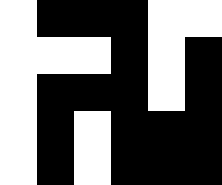[["white", "black", "black", "black", "white", "white"], ["white", "white", "white", "black", "white", "black"], ["white", "black", "black", "black", "white", "black"], ["white", "black", "white", "black", "black", "black"], ["white", "black", "white", "black", "black", "black"]]